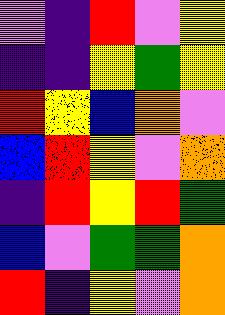[["violet", "indigo", "red", "violet", "yellow"], ["indigo", "indigo", "yellow", "green", "yellow"], ["red", "yellow", "blue", "orange", "violet"], ["blue", "red", "yellow", "violet", "orange"], ["indigo", "red", "yellow", "red", "green"], ["blue", "violet", "green", "green", "orange"], ["red", "indigo", "yellow", "violet", "orange"]]